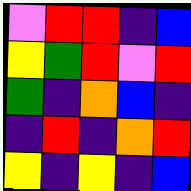[["violet", "red", "red", "indigo", "blue"], ["yellow", "green", "red", "violet", "red"], ["green", "indigo", "orange", "blue", "indigo"], ["indigo", "red", "indigo", "orange", "red"], ["yellow", "indigo", "yellow", "indigo", "blue"]]